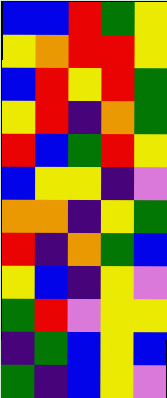[["blue", "blue", "red", "green", "yellow"], ["yellow", "orange", "red", "red", "yellow"], ["blue", "red", "yellow", "red", "green"], ["yellow", "red", "indigo", "orange", "green"], ["red", "blue", "green", "red", "yellow"], ["blue", "yellow", "yellow", "indigo", "violet"], ["orange", "orange", "indigo", "yellow", "green"], ["red", "indigo", "orange", "green", "blue"], ["yellow", "blue", "indigo", "yellow", "violet"], ["green", "red", "violet", "yellow", "yellow"], ["indigo", "green", "blue", "yellow", "blue"], ["green", "indigo", "blue", "yellow", "violet"]]